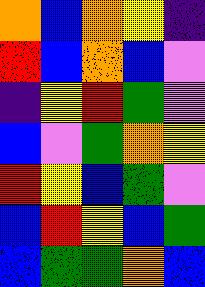[["orange", "blue", "orange", "yellow", "indigo"], ["red", "blue", "orange", "blue", "violet"], ["indigo", "yellow", "red", "green", "violet"], ["blue", "violet", "green", "orange", "yellow"], ["red", "yellow", "blue", "green", "violet"], ["blue", "red", "yellow", "blue", "green"], ["blue", "green", "green", "orange", "blue"]]